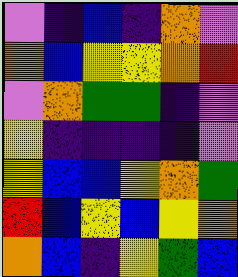[["violet", "indigo", "blue", "indigo", "orange", "violet"], ["orange", "blue", "yellow", "yellow", "orange", "red"], ["violet", "orange", "green", "green", "indigo", "violet"], ["yellow", "indigo", "indigo", "indigo", "indigo", "violet"], ["yellow", "blue", "blue", "yellow", "orange", "green"], ["red", "blue", "yellow", "blue", "yellow", "orange"], ["orange", "blue", "indigo", "yellow", "green", "blue"]]